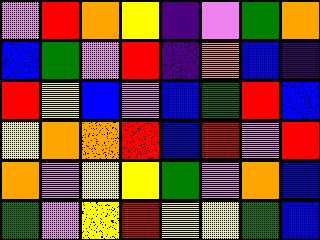[["violet", "red", "orange", "yellow", "indigo", "violet", "green", "orange"], ["blue", "green", "violet", "red", "indigo", "orange", "blue", "indigo"], ["red", "yellow", "blue", "violet", "blue", "green", "red", "blue"], ["yellow", "orange", "orange", "red", "blue", "red", "violet", "red"], ["orange", "violet", "yellow", "yellow", "green", "violet", "orange", "blue"], ["green", "violet", "yellow", "red", "yellow", "yellow", "green", "blue"]]